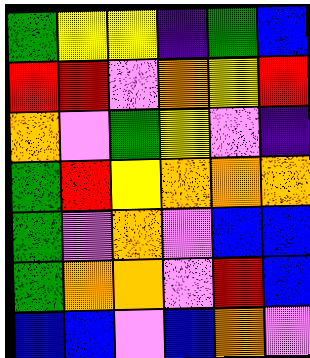[["green", "yellow", "yellow", "indigo", "green", "blue"], ["red", "red", "violet", "orange", "yellow", "red"], ["orange", "violet", "green", "yellow", "violet", "indigo"], ["green", "red", "yellow", "orange", "orange", "orange"], ["green", "violet", "orange", "violet", "blue", "blue"], ["green", "orange", "orange", "violet", "red", "blue"], ["blue", "blue", "violet", "blue", "orange", "violet"]]